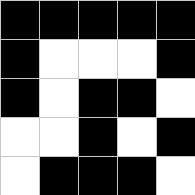[["black", "black", "black", "black", "black"], ["black", "white", "white", "white", "black"], ["black", "white", "black", "black", "white"], ["white", "white", "black", "white", "black"], ["white", "black", "black", "black", "white"]]